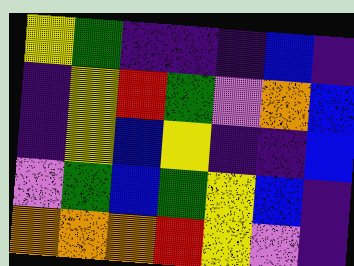[["yellow", "green", "indigo", "indigo", "indigo", "blue", "indigo"], ["indigo", "yellow", "red", "green", "violet", "orange", "blue"], ["indigo", "yellow", "blue", "yellow", "indigo", "indigo", "blue"], ["violet", "green", "blue", "green", "yellow", "blue", "indigo"], ["orange", "orange", "orange", "red", "yellow", "violet", "indigo"]]